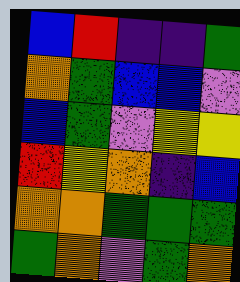[["blue", "red", "indigo", "indigo", "green"], ["orange", "green", "blue", "blue", "violet"], ["blue", "green", "violet", "yellow", "yellow"], ["red", "yellow", "orange", "indigo", "blue"], ["orange", "orange", "green", "green", "green"], ["green", "orange", "violet", "green", "orange"]]